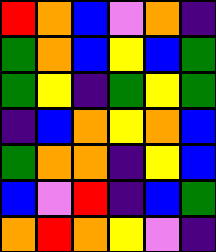[["red", "orange", "blue", "violet", "orange", "indigo"], ["green", "orange", "blue", "yellow", "blue", "green"], ["green", "yellow", "indigo", "green", "yellow", "green"], ["indigo", "blue", "orange", "yellow", "orange", "blue"], ["green", "orange", "orange", "indigo", "yellow", "blue"], ["blue", "violet", "red", "indigo", "blue", "green"], ["orange", "red", "orange", "yellow", "violet", "indigo"]]